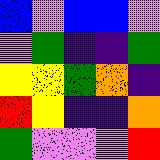[["blue", "violet", "blue", "blue", "violet"], ["violet", "green", "indigo", "indigo", "green"], ["yellow", "yellow", "green", "orange", "indigo"], ["red", "yellow", "indigo", "indigo", "orange"], ["green", "violet", "violet", "violet", "red"]]